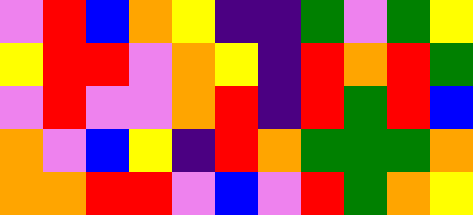[["violet", "red", "blue", "orange", "yellow", "indigo", "indigo", "green", "violet", "green", "yellow"], ["yellow", "red", "red", "violet", "orange", "yellow", "indigo", "red", "orange", "red", "green"], ["violet", "red", "violet", "violet", "orange", "red", "indigo", "red", "green", "red", "blue"], ["orange", "violet", "blue", "yellow", "indigo", "red", "orange", "green", "green", "green", "orange"], ["orange", "orange", "red", "red", "violet", "blue", "violet", "red", "green", "orange", "yellow"]]